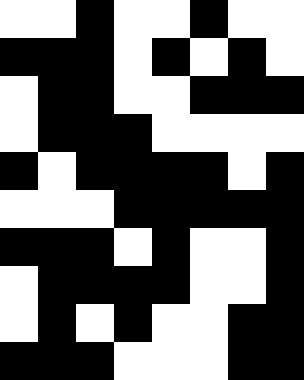[["white", "white", "black", "white", "white", "black", "white", "white"], ["black", "black", "black", "white", "black", "white", "black", "white"], ["white", "black", "black", "white", "white", "black", "black", "black"], ["white", "black", "black", "black", "white", "white", "white", "white"], ["black", "white", "black", "black", "black", "black", "white", "black"], ["white", "white", "white", "black", "black", "black", "black", "black"], ["black", "black", "black", "white", "black", "white", "white", "black"], ["white", "black", "black", "black", "black", "white", "white", "black"], ["white", "black", "white", "black", "white", "white", "black", "black"], ["black", "black", "black", "white", "white", "white", "black", "black"]]